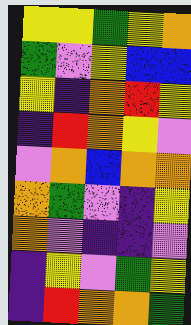[["yellow", "yellow", "green", "yellow", "orange"], ["green", "violet", "yellow", "blue", "blue"], ["yellow", "indigo", "orange", "red", "yellow"], ["indigo", "red", "orange", "yellow", "violet"], ["violet", "orange", "blue", "orange", "orange"], ["orange", "green", "violet", "indigo", "yellow"], ["orange", "violet", "indigo", "indigo", "violet"], ["indigo", "yellow", "violet", "green", "yellow"], ["indigo", "red", "orange", "orange", "green"]]